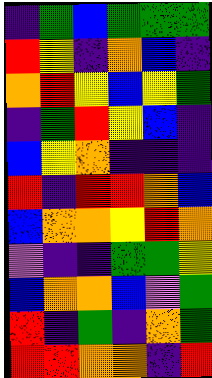[["indigo", "green", "blue", "green", "green", "green"], ["red", "yellow", "indigo", "orange", "blue", "indigo"], ["orange", "red", "yellow", "blue", "yellow", "green"], ["indigo", "green", "red", "yellow", "blue", "indigo"], ["blue", "yellow", "orange", "indigo", "indigo", "indigo"], ["red", "indigo", "red", "red", "orange", "blue"], ["blue", "orange", "orange", "yellow", "red", "orange"], ["violet", "indigo", "indigo", "green", "green", "yellow"], ["blue", "orange", "orange", "blue", "violet", "green"], ["red", "indigo", "green", "indigo", "orange", "green"], ["red", "red", "orange", "orange", "indigo", "red"]]